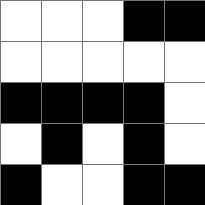[["white", "white", "white", "black", "black"], ["white", "white", "white", "white", "white"], ["black", "black", "black", "black", "white"], ["white", "black", "white", "black", "white"], ["black", "white", "white", "black", "black"]]